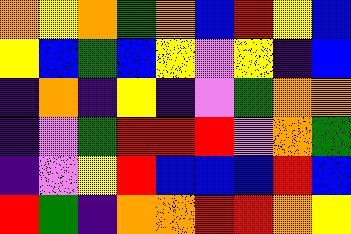[["orange", "yellow", "orange", "green", "orange", "blue", "red", "yellow", "blue"], ["yellow", "blue", "green", "blue", "yellow", "violet", "yellow", "indigo", "blue"], ["indigo", "orange", "indigo", "yellow", "indigo", "violet", "green", "orange", "orange"], ["indigo", "violet", "green", "red", "red", "red", "violet", "orange", "green"], ["indigo", "violet", "yellow", "red", "blue", "blue", "blue", "red", "blue"], ["red", "green", "indigo", "orange", "orange", "red", "red", "orange", "yellow"]]